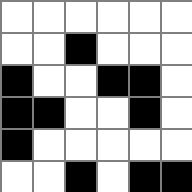[["white", "white", "white", "white", "white", "white"], ["white", "white", "black", "white", "white", "white"], ["black", "white", "white", "black", "black", "white"], ["black", "black", "white", "white", "black", "white"], ["black", "white", "white", "white", "white", "white"], ["white", "white", "black", "white", "black", "black"]]